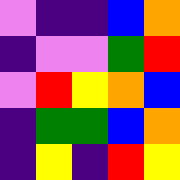[["violet", "indigo", "indigo", "blue", "orange"], ["indigo", "violet", "violet", "green", "red"], ["violet", "red", "yellow", "orange", "blue"], ["indigo", "green", "green", "blue", "orange"], ["indigo", "yellow", "indigo", "red", "yellow"]]